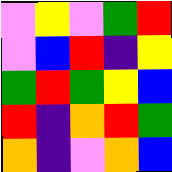[["violet", "yellow", "violet", "green", "red"], ["violet", "blue", "red", "indigo", "yellow"], ["green", "red", "green", "yellow", "blue"], ["red", "indigo", "orange", "red", "green"], ["orange", "indigo", "violet", "orange", "blue"]]